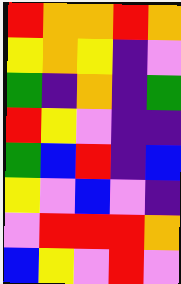[["red", "orange", "orange", "red", "orange"], ["yellow", "orange", "yellow", "indigo", "violet"], ["green", "indigo", "orange", "indigo", "green"], ["red", "yellow", "violet", "indigo", "indigo"], ["green", "blue", "red", "indigo", "blue"], ["yellow", "violet", "blue", "violet", "indigo"], ["violet", "red", "red", "red", "orange"], ["blue", "yellow", "violet", "red", "violet"]]